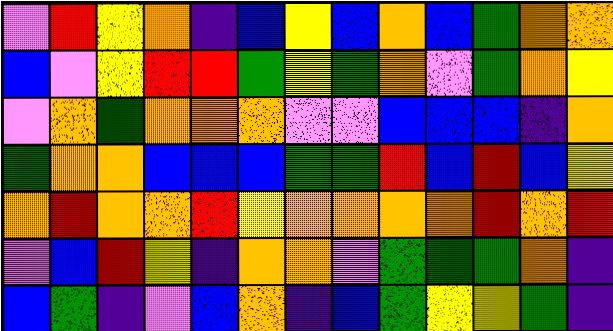[["violet", "red", "yellow", "orange", "indigo", "blue", "yellow", "blue", "orange", "blue", "green", "orange", "orange"], ["blue", "violet", "yellow", "red", "red", "green", "yellow", "green", "orange", "violet", "green", "orange", "yellow"], ["violet", "orange", "green", "orange", "orange", "orange", "violet", "violet", "blue", "blue", "blue", "indigo", "orange"], ["green", "orange", "orange", "blue", "blue", "blue", "green", "green", "red", "blue", "red", "blue", "yellow"], ["orange", "red", "orange", "orange", "red", "yellow", "orange", "orange", "orange", "orange", "red", "orange", "red"], ["violet", "blue", "red", "yellow", "indigo", "orange", "orange", "violet", "green", "green", "green", "orange", "indigo"], ["blue", "green", "indigo", "violet", "blue", "orange", "indigo", "blue", "green", "yellow", "yellow", "green", "indigo"]]